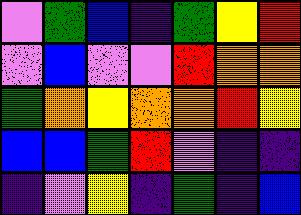[["violet", "green", "blue", "indigo", "green", "yellow", "red"], ["violet", "blue", "violet", "violet", "red", "orange", "orange"], ["green", "orange", "yellow", "orange", "orange", "red", "yellow"], ["blue", "blue", "green", "red", "violet", "indigo", "indigo"], ["indigo", "violet", "yellow", "indigo", "green", "indigo", "blue"]]